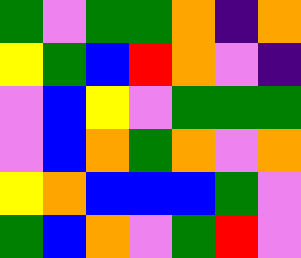[["green", "violet", "green", "green", "orange", "indigo", "orange"], ["yellow", "green", "blue", "red", "orange", "violet", "indigo"], ["violet", "blue", "yellow", "violet", "green", "green", "green"], ["violet", "blue", "orange", "green", "orange", "violet", "orange"], ["yellow", "orange", "blue", "blue", "blue", "green", "violet"], ["green", "blue", "orange", "violet", "green", "red", "violet"]]